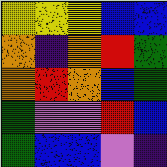[["yellow", "yellow", "yellow", "blue", "blue"], ["orange", "indigo", "orange", "red", "green"], ["orange", "red", "orange", "blue", "green"], ["green", "violet", "violet", "red", "blue"], ["green", "blue", "blue", "violet", "indigo"]]